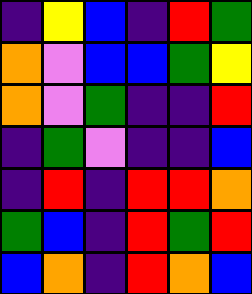[["indigo", "yellow", "blue", "indigo", "red", "green"], ["orange", "violet", "blue", "blue", "green", "yellow"], ["orange", "violet", "green", "indigo", "indigo", "red"], ["indigo", "green", "violet", "indigo", "indigo", "blue"], ["indigo", "red", "indigo", "red", "red", "orange"], ["green", "blue", "indigo", "red", "green", "red"], ["blue", "orange", "indigo", "red", "orange", "blue"]]